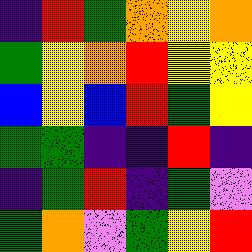[["indigo", "red", "green", "orange", "yellow", "orange"], ["green", "yellow", "orange", "red", "yellow", "yellow"], ["blue", "yellow", "blue", "red", "green", "yellow"], ["green", "green", "indigo", "indigo", "red", "indigo"], ["indigo", "green", "red", "indigo", "green", "violet"], ["green", "orange", "violet", "green", "yellow", "red"]]